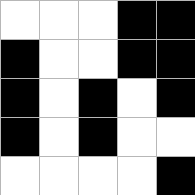[["white", "white", "white", "black", "black"], ["black", "white", "white", "black", "black"], ["black", "white", "black", "white", "black"], ["black", "white", "black", "white", "white"], ["white", "white", "white", "white", "black"]]